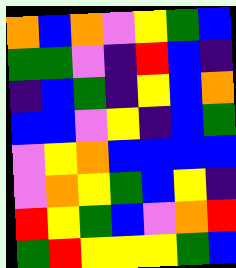[["orange", "blue", "orange", "violet", "yellow", "green", "blue"], ["green", "green", "violet", "indigo", "red", "blue", "indigo"], ["indigo", "blue", "green", "indigo", "yellow", "blue", "orange"], ["blue", "blue", "violet", "yellow", "indigo", "blue", "green"], ["violet", "yellow", "orange", "blue", "blue", "blue", "blue"], ["violet", "orange", "yellow", "green", "blue", "yellow", "indigo"], ["red", "yellow", "green", "blue", "violet", "orange", "red"], ["green", "red", "yellow", "yellow", "yellow", "green", "blue"]]